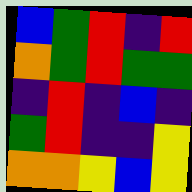[["blue", "green", "red", "indigo", "red"], ["orange", "green", "red", "green", "green"], ["indigo", "red", "indigo", "blue", "indigo"], ["green", "red", "indigo", "indigo", "yellow"], ["orange", "orange", "yellow", "blue", "yellow"]]